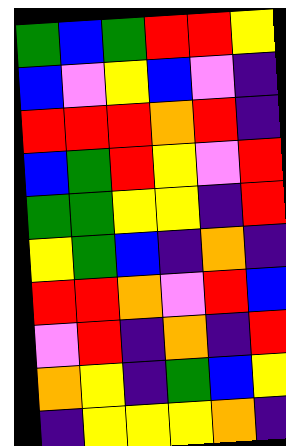[["green", "blue", "green", "red", "red", "yellow"], ["blue", "violet", "yellow", "blue", "violet", "indigo"], ["red", "red", "red", "orange", "red", "indigo"], ["blue", "green", "red", "yellow", "violet", "red"], ["green", "green", "yellow", "yellow", "indigo", "red"], ["yellow", "green", "blue", "indigo", "orange", "indigo"], ["red", "red", "orange", "violet", "red", "blue"], ["violet", "red", "indigo", "orange", "indigo", "red"], ["orange", "yellow", "indigo", "green", "blue", "yellow"], ["indigo", "yellow", "yellow", "yellow", "orange", "indigo"]]